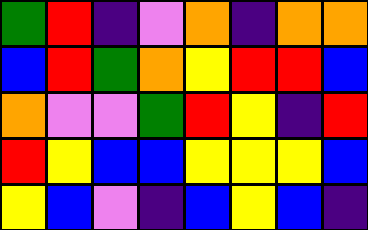[["green", "red", "indigo", "violet", "orange", "indigo", "orange", "orange"], ["blue", "red", "green", "orange", "yellow", "red", "red", "blue"], ["orange", "violet", "violet", "green", "red", "yellow", "indigo", "red"], ["red", "yellow", "blue", "blue", "yellow", "yellow", "yellow", "blue"], ["yellow", "blue", "violet", "indigo", "blue", "yellow", "blue", "indigo"]]